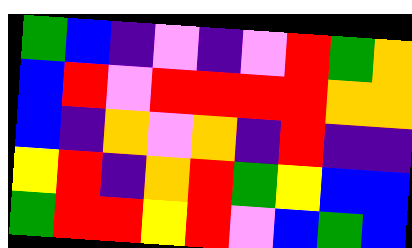[["green", "blue", "indigo", "violet", "indigo", "violet", "red", "green", "orange"], ["blue", "red", "violet", "red", "red", "red", "red", "orange", "orange"], ["blue", "indigo", "orange", "violet", "orange", "indigo", "red", "indigo", "indigo"], ["yellow", "red", "indigo", "orange", "red", "green", "yellow", "blue", "blue"], ["green", "red", "red", "yellow", "red", "violet", "blue", "green", "blue"]]